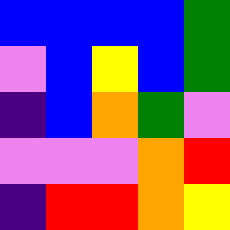[["blue", "blue", "blue", "blue", "green"], ["violet", "blue", "yellow", "blue", "green"], ["indigo", "blue", "orange", "green", "violet"], ["violet", "violet", "violet", "orange", "red"], ["indigo", "red", "red", "orange", "yellow"]]